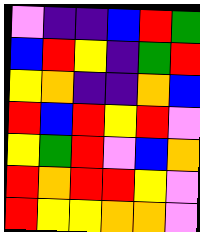[["violet", "indigo", "indigo", "blue", "red", "green"], ["blue", "red", "yellow", "indigo", "green", "red"], ["yellow", "orange", "indigo", "indigo", "orange", "blue"], ["red", "blue", "red", "yellow", "red", "violet"], ["yellow", "green", "red", "violet", "blue", "orange"], ["red", "orange", "red", "red", "yellow", "violet"], ["red", "yellow", "yellow", "orange", "orange", "violet"]]